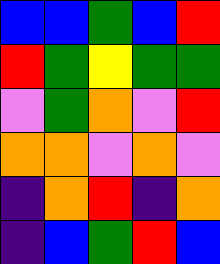[["blue", "blue", "green", "blue", "red"], ["red", "green", "yellow", "green", "green"], ["violet", "green", "orange", "violet", "red"], ["orange", "orange", "violet", "orange", "violet"], ["indigo", "orange", "red", "indigo", "orange"], ["indigo", "blue", "green", "red", "blue"]]